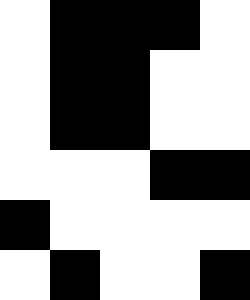[["white", "black", "black", "black", "white"], ["white", "black", "black", "white", "white"], ["white", "black", "black", "white", "white"], ["white", "white", "white", "black", "black"], ["black", "white", "white", "white", "white"], ["white", "black", "white", "white", "black"]]